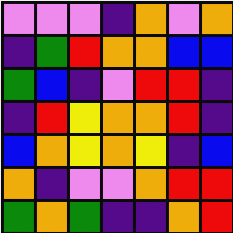[["violet", "violet", "violet", "indigo", "orange", "violet", "orange"], ["indigo", "green", "red", "orange", "orange", "blue", "blue"], ["green", "blue", "indigo", "violet", "red", "red", "indigo"], ["indigo", "red", "yellow", "orange", "orange", "red", "indigo"], ["blue", "orange", "yellow", "orange", "yellow", "indigo", "blue"], ["orange", "indigo", "violet", "violet", "orange", "red", "red"], ["green", "orange", "green", "indigo", "indigo", "orange", "red"]]